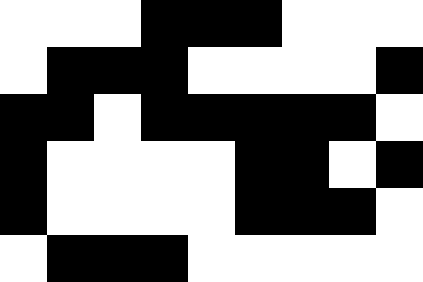[["white", "white", "white", "black", "black", "black", "white", "white", "white"], ["white", "black", "black", "black", "white", "white", "white", "white", "black"], ["black", "black", "white", "black", "black", "black", "black", "black", "white"], ["black", "white", "white", "white", "white", "black", "black", "white", "black"], ["black", "white", "white", "white", "white", "black", "black", "black", "white"], ["white", "black", "black", "black", "white", "white", "white", "white", "white"]]